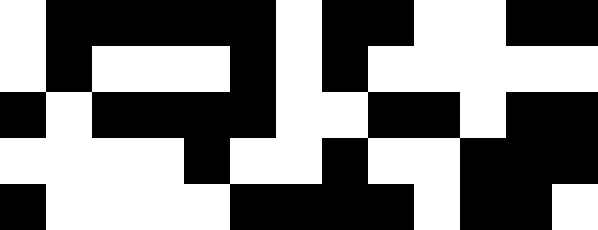[["white", "black", "black", "black", "black", "black", "white", "black", "black", "white", "white", "black", "black"], ["white", "black", "white", "white", "white", "black", "white", "black", "white", "white", "white", "white", "white"], ["black", "white", "black", "black", "black", "black", "white", "white", "black", "black", "white", "black", "black"], ["white", "white", "white", "white", "black", "white", "white", "black", "white", "white", "black", "black", "black"], ["black", "white", "white", "white", "white", "black", "black", "black", "black", "white", "black", "black", "white"]]